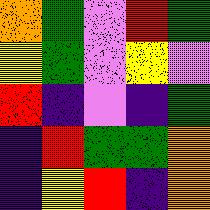[["orange", "green", "violet", "red", "green"], ["yellow", "green", "violet", "yellow", "violet"], ["red", "indigo", "violet", "indigo", "green"], ["indigo", "red", "green", "green", "orange"], ["indigo", "yellow", "red", "indigo", "orange"]]